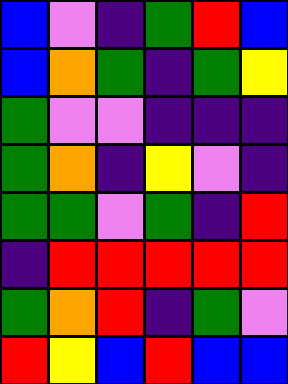[["blue", "violet", "indigo", "green", "red", "blue"], ["blue", "orange", "green", "indigo", "green", "yellow"], ["green", "violet", "violet", "indigo", "indigo", "indigo"], ["green", "orange", "indigo", "yellow", "violet", "indigo"], ["green", "green", "violet", "green", "indigo", "red"], ["indigo", "red", "red", "red", "red", "red"], ["green", "orange", "red", "indigo", "green", "violet"], ["red", "yellow", "blue", "red", "blue", "blue"]]